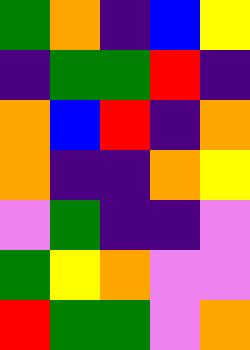[["green", "orange", "indigo", "blue", "yellow"], ["indigo", "green", "green", "red", "indigo"], ["orange", "blue", "red", "indigo", "orange"], ["orange", "indigo", "indigo", "orange", "yellow"], ["violet", "green", "indigo", "indigo", "violet"], ["green", "yellow", "orange", "violet", "violet"], ["red", "green", "green", "violet", "orange"]]